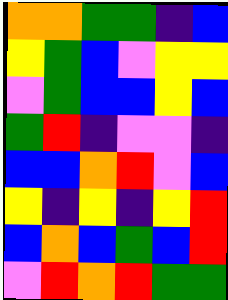[["orange", "orange", "green", "green", "indigo", "blue"], ["yellow", "green", "blue", "violet", "yellow", "yellow"], ["violet", "green", "blue", "blue", "yellow", "blue"], ["green", "red", "indigo", "violet", "violet", "indigo"], ["blue", "blue", "orange", "red", "violet", "blue"], ["yellow", "indigo", "yellow", "indigo", "yellow", "red"], ["blue", "orange", "blue", "green", "blue", "red"], ["violet", "red", "orange", "red", "green", "green"]]